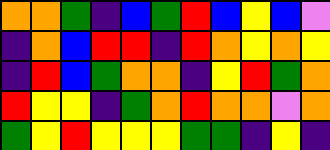[["orange", "orange", "green", "indigo", "blue", "green", "red", "blue", "yellow", "blue", "violet"], ["indigo", "orange", "blue", "red", "red", "indigo", "red", "orange", "yellow", "orange", "yellow"], ["indigo", "red", "blue", "green", "orange", "orange", "indigo", "yellow", "red", "green", "orange"], ["red", "yellow", "yellow", "indigo", "green", "orange", "red", "orange", "orange", "violet", "orange"], ["green", "yellow", "red", "yellow", "yellow", "yellow", "green", "green", "indigo", "yellow", "indigo"]]